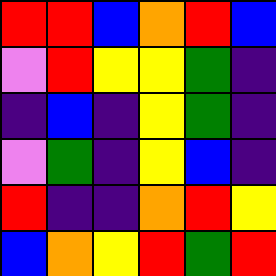[["red", "red", "blue", "orange", "red", "blue"], ["violet", "red", "yellow", "yellow", "green", "indigo"], ["indigo", "blue", "indigo", "yellow", "green", "indigo"], ["violet", "green", "indigo", "yellow", "blue", "indigo"], ["red", "indigo", "indigo", "orange", "red", "yellow"], ["blue", "orange", "yellow", "red", "green", "red"]]